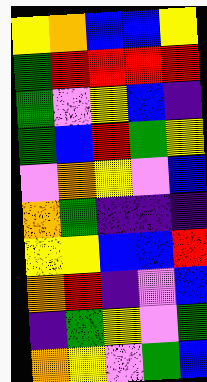[["yellow", "orange", "blue", "blue", "yellow"], ["green", "red", "red", "red", "red"], ["green", "violet", "yellow", "blue", "indigo"], ["green", "blue", "red", "green", "yellow"], ["violet", "orange", "yellow", "violet", "blue"], ["orange", "green", "indigo", "indigo", "indigo"], ["yellow", "yellow", "blue", "blue", "red"], ["orange", "red", "indigo", "violet", "blue"], ["indigo", "green", "yellow", "violet", "green"], ["orange", "yellow", "violet", "green", "blue"]]